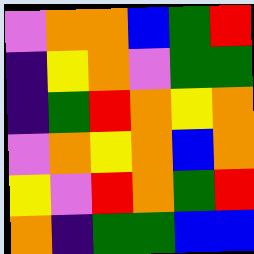[["violet", "orange", "orange", "blue", "green", "red"], ["indigo", "yellow", "orange", "violet", "green", "green"], ["indigo", "green", "red", "orange", "yellow", "orange"], ["violet", "orange", "yellow", "orange", "blue", "orange"], ["yellow", "violet", "red", "orange", "green", "red"], ["orange", "indigo", "green", "green", "blue", "blue"]]